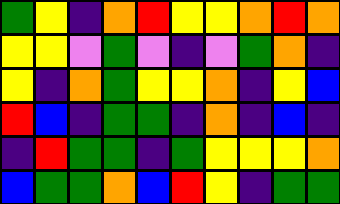[["green", "yellow", "indigo", "orange", "red", "yellow", "yellow", "orange", "red", "orange"], ["yellow", "yellow", "violet", "green", "violet", "indigo", "violet", "green", "orange", "indigo"], ["yellow", "indigo", "orange", "green", "yellow", "yellow", "orange", "indigo", "yellow", "blue"], ["red", "blue", "indigo", "green", "green", "indigo", "orange", "indigo", "blue", "indigo"], ["indigo", "red", "green", "green", "indigo", "green", "yellow", "yellow", "yellow", "orange"], ["blue", "green", "green", "orange", "blue", "red", "yellow", "indigo", "green", "green"]]